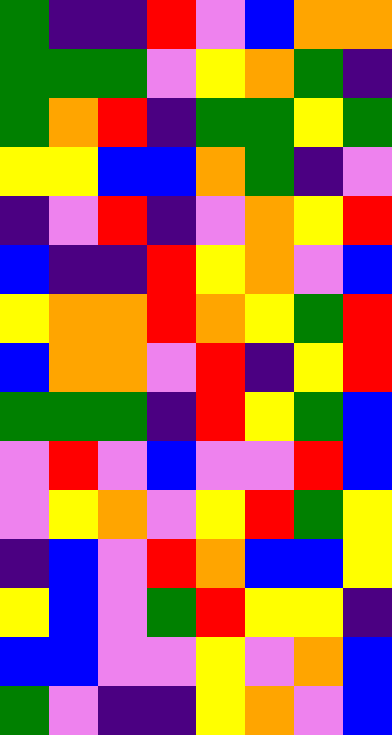[["green", "indigo", "indigo", "red", "violet", "blue", "orange", "orange"], ["green", "green", "green", "violet", "yellow", "orange", "green", "indigo"], ["green", "orange", "red", "indigo", "green", "green", "yellow", "green"], ["yellow", "yellow", "blue", "blue", "orange", "green", "indigo", "violet"], ["indigo", "violet", "red", "indigo", "violet", "orange", "yellow", "red"], ["blue", "indigo", "indigo", "red", "yellow", "orange", "violet", "blue"], ["yellow", "orange", "orange", "red", "orange", "yellow", "green", "red"], ["blue", "orange", "orange", "violet", "red", "indigo", "yellow", "red"], ["green", "green", "green", "indigo", "red", "yellow", "green", "blue"], ["violet", "red", "violet", "blue", "violet", "violet", "red", "blue"], ["violet", "yellow", "orange", "violet", "yellow", "red", "green", "yellow"], ["indigo", "blue", "violet", "red", "orange", "blue", "blue", "yellow"], ["yellow", "blue", "violet", "green", "red", "yellow", "yellow", "indigo"], ["blue", "blue", "violet", "violet", "yellow", "violet", "orange", "blue"], ["green", "violet", "indigo", "indigo", "yellow", "orange", "violet", "blue"]]